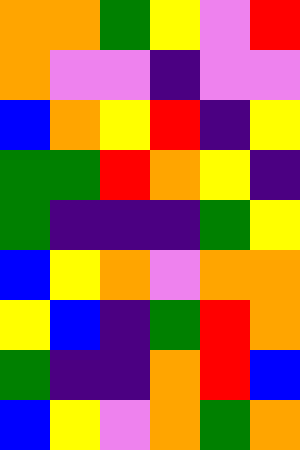[["orange", "orange", "green", "yellow", "violet", "red"], ["orange", "violet", "violet", "indigo", "violet", "violet"], ["blue", "orange", "yellow", "red", "indigo", "yellow"], ["green", "green", "red", "orange", "yellow", "indigo"], ["green", "indigo", "indigo", "indigo", "green", "yellow"], ["blue", "yellow", "orange", "violet", "orange", "orange"], ["yellow", "blue", "indigo", "green", "red", "orange"], ["green", "indigo", "indigo", "orange", "red", "blue"], ["blue", "yellow", "violet", "orange", "green", "orange"]]